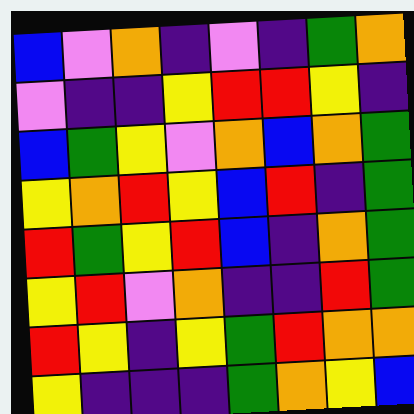[["blue", "violet", "orange", "indigo", "violet", "indigo", "green", "orange"], ["violet", "indigo", "indigo", "yellow", "red", "red", "yellow", "indigo"], ["blue", "green", "yellow", "violet", "orange", "blue", "orange", "green"], ["yellow", "orange", "red", "yellow", "blue", "red", "indigo", "green"], ["red", "green", "yellow", "red", "blue", "indigo", "orange", "green"], ["yellow", "red", "violet", "orange", "indigo", "indigo", "red", "green"], ["red", "yellow", "indigo", "yellow", "green", "red", "orange", "orange"], ["yellow", "indigo", "indigo", "indigo", "green", "orange", "yellow", "blue"]]